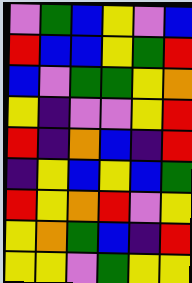[["violet", "green", "blue", "yellow", "violet", "blue"], ["red", "blue", "blue", "yellow", "green", "red"], ["blue", "violet", "green", "green", "yellow", "orange"], ["yellow", "indigo", "violet", "violet", "yellow", "red"], ["red", "indigo", "orange", "blue", "indigo", "red"], ["indigo", "yellow", "blue", "yellow", "blue", "green"], ["red", "yellow", "orange", "red", "violet", "yellow"], ["yellow", "orange", "green", "blue", "indigo", "red"], ["yellow", "yellow", "violet", "green", "yellow", "yellow"]]